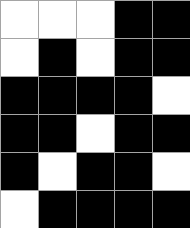[["white", "white", "white", "black", "black"], ["white", "black", "white", "black", "black"], ["black", "black", "black", "black", "white"], ["black", "black", "white", "black", "black"], ["black", "white", "black", "black", "white"], ["white", "black", "black", "black", "black"]]